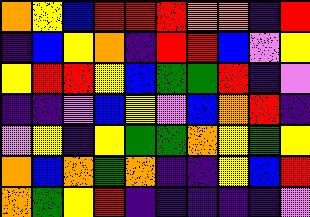[["orange", "yellow", "blue", "red", "red", "red", "orange", "orange", "indigo", "red"], ["indigo", "blue", "yellow", "orange", "indigo", "red", "red", "blue", "violet", "yellow"], ["yellow", "red", "red", "yellow", "blue", "green", "green", "red", "indigo", "violet"], ["indigo", "indigo", "violet", "blue", "yellow", "violet", "blue", "orange", "red", "indigo"], ["violet", "yellow", "indigo", "yellow", "green", "green", "orange", "yellow", "green", "yellow"], ["orange", "blue", "orange", "green", "orange", "indigo", "indigo", "yellow", "blue", "red"], ["orange", "green", "yellow", "red", "indigo", "indigo", "indigo", "indigo", "indigo", "violet"]]